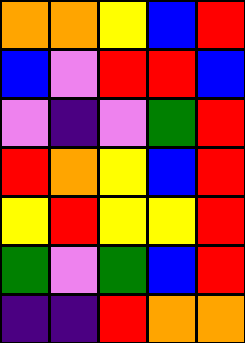[["orange", "orange", "yellow", "blue", "red"], ["blue", "violet", "red", "red", "blue"], ["violet", "indigo", "violet", "green", "red"], ["red", "orange", "yellow", "blue", "red"], ["yellow", "red", "yellow", "yellow", "red"], ["green", "violet", "green", "blue", "red"], ["indigo", "indigo", "red", "orange", "orange"]]